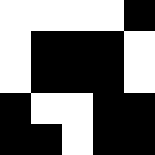[["white", "white", "white", "white", "black"], ["white", "black", "black", "black", "white"], ["white", "black", "black", "black", "white"], ["black", "white", "white", "black", "black"], ["black", "black", "white", "black", "black"]]